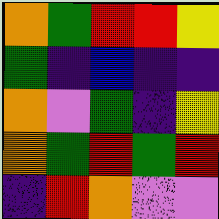[["orange", "green", "red", "red", "yellow"], ["green", "indigo", "blue", "indigo", "indigo"], ["orange", "violet", "green", "indigo", "yellow"], ["orange", "green", "red", "green", "red"], ["indigo", "red", "orange", "violet", "violet"]]